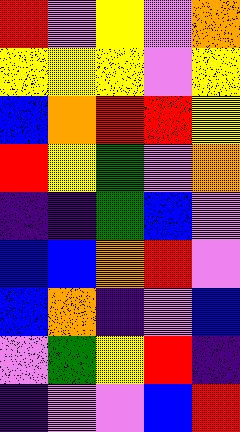[["red", "violet", "yellow", "violet", "orange"], ["yellow", "yellow", "yellow", "violet", "yellow"], ["blue", "orange", "red", "red", "yellow"], ["red", "yellow", "green", "violet", "orange"], ["indigo", "indigo", "green", "blue", "violet"], ["blue", "blue", "orange", "red", "violet"], ["blue", "orange", "indigo", "violet", "blue"], ["violet", "green", "yellow", "red", "indigo"], ["indigo", "violet", "violet", "blue", "red"]]